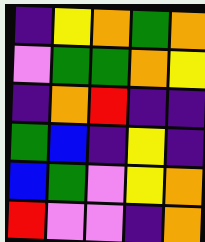[["indigo", "yellow", "orange", "green", "orange"], ["violet", "green", "green", "orange", "yellow"], ["indigo", "orange", "red", "indigo", "indigo"], ["green", "blue", "indigo", "yellow", "indigo"], ["blue", "green", "violet", "yellow", "orange"], ["red", "violet", "violet", "indigo", "orange"]]